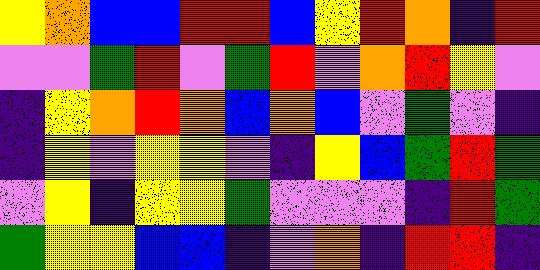[["yellow", "orange", "blue", "blue", "red", "red", "blue", "yellow", "red", "orange", "indigo", "red"], ["violet", "violet", "green", "red", "violet", "green", "red", "violet", "orange", "red", "yellow", "violet"], ["indigo", "yellow", "orange", "red", "orange", "blue", "orange", "blue", "violet", "green", "violet", "indigo"], ["indigo", "yellow", "violet", "yellow", "yellow", "violet", "indigo", "yellow", "blue", "green", "red", "green"], ["violet", "yellow", "indigo", "yellow", "yellow", "green", "violet", "violet", "violet", "indigo", "red", "green"], ["green", "yellow", "yellow", "blue", "blue", "indigo", "violet", "orange", "indigo", "red", "red", "indigo"]]